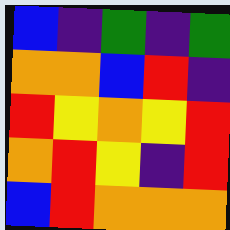[["blue", "indigo", "green", "indigo", "green"], ["orange", "orange", "blue", "red", "indigo"], ["red", "yellow", "orange", "yellow", "red"], ["orange", "red", "yellow", "indigo", "red"], ["blue", "red", "orange", "orange", "orange"]]